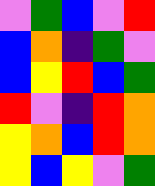[["violet", "green", "blue", "violet", "red"], ["blue", "orange", "indigo", "green", "violet"], ["blue", "yellow", "red", "blue", "green"], ["red", "violet", "indigo", "red", "orange"], ["yellow", "orange", "blue", "red", "orange"], ["yellow", "blue", "yellow", "violet", "green"]]